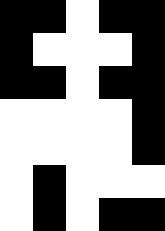[["black", "black", "white", "black", "black"], ["black", "white", "white", "white", "black"], ["black", "black", "white", "black", "black"], ["white", "white", "white", "white", "black"], ["white", "white", "white", "white", "black"], ["white", "black", "white", "white", "white"], ["white", "black", "white", "black", "black"]]